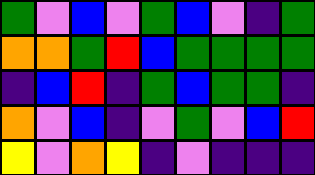[["green", "violet", "blue", "violet", "green", "blue", "violet", "indigo", "green"], ["orange", "orange", "green", "red", "blue", "green", "green", "green", "green"], ["indigo", "blue", "red", "indigo", "green", "blue", "green", "green", "indigo"], ["orange", "violet", "blue", "indigo", "violet", "green", "violet", "blue", "red"], ["yellow", "violet", "orange", "yellow", "indigo", "violet", "indigo", "indigo", "indigo"]]